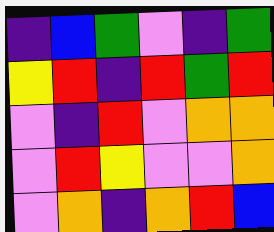[["indigo", "blue", "green", "violet", "indigo", "green"], ["yellow", "red", "indigo", "red", "green", "red"], ["violet", "indigo", "red", "violet", "orange", "orange"], ["violet", "red", "yellow", "violet", "violet", "orange"], ["violet", "orange", "indigo", "orange", "red", "blue"]]